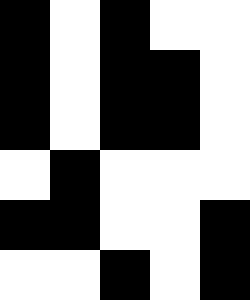[["black", "white", "black", "white", "white"], ["black", "white", "black", "black", "white"], ["black", "white", "black", "black", "white"], ["white", "black", "white", "white", "white"], ["black", "black", "white", "white", "black"], ["white", "white", "black", "white", "black"]]